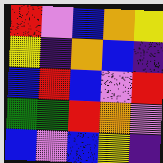[["red", "violet", "blue", "orange", "yellow"], ["yellow", "indigo", "orange", "blue", "indigo"], ["blue", "red", "blue", "violet", "red"], ["green", "green", "red", "orange", "violet"], ["blue", "violet", "blue", "yellow", "indigo"]]